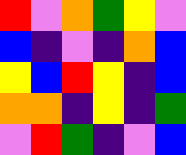[["red", "violet", "orange", "green", "yellow", "violet"], ["blue", "indigo", "violet", "indigo", "orange", "blue"], ["yellow", "blue", "red", "yellow", "indigo", "blue"], ["orange", "orange", "indigo", "yellow", "indigo", "green"], ["violet", "red", "green", "indigo", "violet", "blue"]]